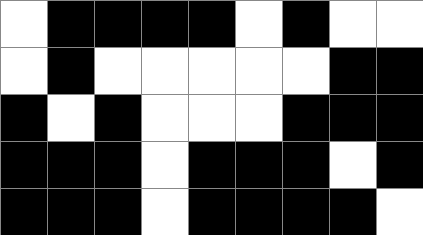[["white", "black", "black", "black", "black", "white", "black", "white", "white"], ["white", "black", "white", "white", "white", "white", "white", "black", "black"], ["black", "white", "black", "white", "white", "white", "black", "black", "black"], ["black", "black", "black", "white", "black", "black", "black", "white", "black"], ["black", "black", "black", "white", "black", "black", "black", "black", "white"]]